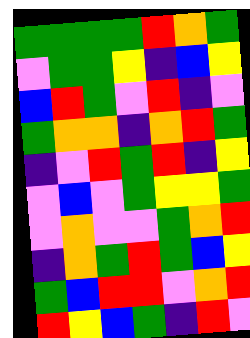[["green", "green", "green", "green", "red", "orange", "green"], ["violet", "green", "green", "yellow", "indigo", "blue", "yellow"], ["blue", "red", "green", "violet", "red", "indigo", "violet"], ["green", "orange", "orange", "indigo", "orange", "red", "green"], ["indigo", "violet", "red", "green", "red", "indigo", "yellow"], ["violet", "blue", "violet", "green", "yellow", "yellow", "green"], ["violet", "orange", "violet", "violet", "green", "orange", "red"], ["indigo", "orange", "green", "red", "green", "blue", "yellow"], ["green", "blue", "red", "red", "violet", "orange", "red"], ["red", "yellow", "blue", "green", "indigo", "red", "violet"]]